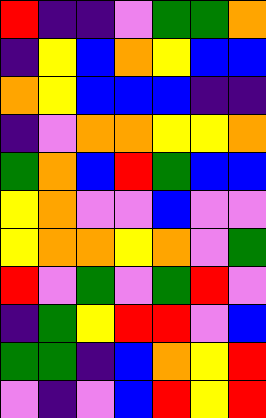[["red", "indigo", "indigo", "violet", "green", "green", "orange"], ["indigo", "yellow", "blue", "orange", "yellow", "blue", "blue"], ["orange", "yellow", "blue", "blue", "blue", "indigo", "indigo"], ["indigo", "violet", "orange", "orange", "yellow", "yellow", "orange"], ["green", "orange", "blue", "red", "green", "blue", "blue"], ["yellow", "orange", "violet", "violet", "blue", "violet", "violet"], ["yellow", "orange", "orange", "yellow", "orange", "violet", "green"], ["red", "violet", "green", "violet", "green", "red", "violet"], ["indigo", "green", "yellow", "red", "red", "violet", "blue"], ["green", "green", "indigo", "blue", "orange", "yellow", "red"], ["violet", "indigo", "violet", "blue", "red", "yellow", "red"]]